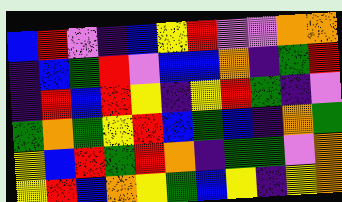[["blue", "red", "violet", "indigo", "blue", "yellow", "red", "violet", "violet", "orange", "orange"], ["indigo", "blue", "green", "red", "violet", "blue", "blue", "orange", "indigo", "green", "red"], ["indigo", "red", "blue", "red", "yellow", "indigo", "yellow", "red", "green", "indigo", "violet"], ["green", "orange", "green", "yellow", "red", "blue", "green", "blue", "indigo", "orange", "green"], ["yellow", "blue", "red", "green", "red", "orange", "indigo", "green", "green", "violet", "orange"], ["yellow", "red", "blue", "orange", "yellow", "green", "blue", "yellow", "indigo", "yellow", "orange"]]